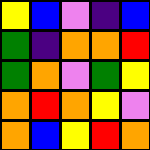[["yellow", "blue", "violet", "indigo", "blue"], ["green", "indigo", "orange", "orange", "red"], ["green", "orange", "violet", "green", "yellow"], ["orange", "red", "orange", "yellow", "violet"], ["orange", "blue", "yellow", "red", "orange"]]